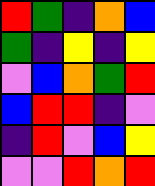[["red", "green", "indigo", "orange", "blue"], ["green", "indigo", "yellow", "indigo", "yellow"], ["violet", "blue", "orange", "green", "red"], ["blue", "red", "red", "indigo", "violet"], ["indigo", "red", "violet", "blue", "yellow"], ["violet", "violet", "red", "orange", "red"]]